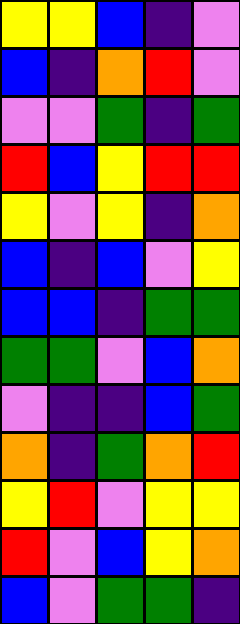[["yellow", "yellow", "blue", "indigo", "violet"], ["blue", "indigo", "orange", "red", "violet"], ["violet", "violet", "green", "indigo", "green"], ["red", "blue", "yellow", "red", "red"], ["yellow", "violet", "yellow", "indigo", "orange"], ["blue", "indigo", "blue", "violet", "yellow"], ["blue", "blue", "indigo", "green", "green"], ["green", "green", "violet", "blue", "orange"], ["violet", "indigo", "indigo", "blue", "green"], ["orange", "indigo", "green", "orange", "red"], ["yellow", "red", "violet", "yellow", "yellow"], ["red", "violet", "blue", "yellow", "orange"], ["blue", "violet", "green", "green", "indigo"]]